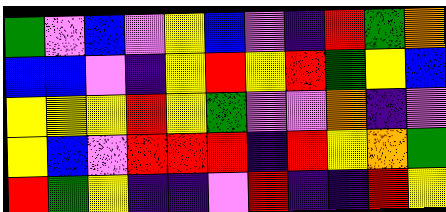[["green", "violet", "blue", "violet", "yellow", "blue", "violet", "indigo", "red", "green", "orange"], ["blue", "blue", "violet", "indigo", "yellow", "red", "yellow", "red", "green", "yellow", "blue"], ["yellow", "yellow", "yellow", "red", "yellow", "green", "violet", "violet", "orange", "indigo", "violet"], ["yellow", "blue", "violet", "red", "red", "red", "indigo", "red", "yellow", "orange", "green"], ["red", "green", "yellow", "indigo", "indigo", "violet", "red", "indigo", "indigo", "red", "yellow"]]